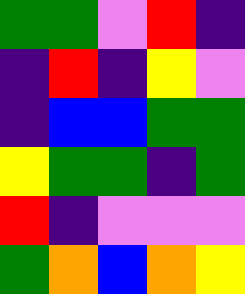[["green", "green", "violet", "red", "indigo"], ["indigo", "red", "indigo", "yellow", "violet"], ["indigo", "blue", "blue", "green", "green"], ["yellow", "green", "green", "indigo", "green"], ["red", "indigo", "violet", "violet", "violet"], ["green", "orange", "blue", "orange", "yellow"]]